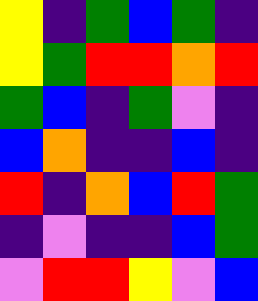[["yellow", "indigo", "green", "blue", "green", "indigo"], ["yellow", "green", "red", "red", "orange", "red"], ["green", "blue", "indigo", "green", "violet", "indigo"], ["blue", "orange", "indigo", "indigo", "blue", "indigo"], ["red", "indigo", "orange", "blue", "red", "green"], ["indigo", "violet", "indigo", "indigo", "blue", "green"], ["violet", "red", "red", "yellow", "violet", "blue"]]